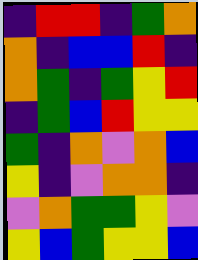[["indigo", "red", "red", "indigo", "green", "orange"], ["orange", "indigo", "blue", "blue", "red", "indigo"], ["orange", "green", "indigo", "green", "yellow", "red"], ["indigo", "green", "blue", "red", "yellow", "yellow"], ["green", "indigo", "orange", "violet", "orange", "blue"], ["yellow", "indigo", "violet", "orange", "orange", "indigo"], ["violet", "orange", "green", "green", "yellow", "violet"], ["yellow", "blue", "green", "yellow", "yellow", "blue"]]